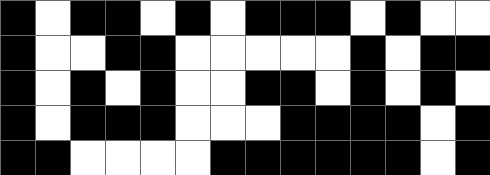[["black", "white", "black", "black", "white", "black", "white", "black", "black", "black", "white", "black", "white", "white"], ["black", "white", "white", "black", "black", "white", "white", "white", "white", "white", "black", "white", "black", "black"], ["black", "white", "black", "white", "black", "white", "white", "black", "black", "white", "black", "white", "black", "white"], ["black", "white", "black", "black", "black", "white", "white", "white", "black", "black", "black", "black", "white", "black"], ["black", "black", "white", "white", "white", "white", "black", "black", "black", "black", "black", "black", "white", "black"]]